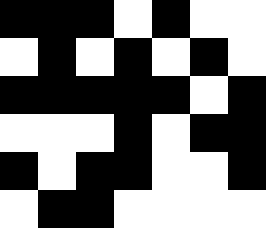[["black", "black", "black", "white", "black", "white", "white"], ["white", "black", "white", "black", "white", "black", "white"], ["black", "black", "black", "black", "black", "white", "black"], ["white", "white", "white", "black", "white", "black", "black"], ["black", "white", "black", "black", "white", "white", "black"], ["white", "black", "black", "white", "white", "white", "white"]]